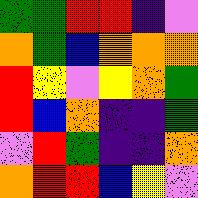[["green", "green", "red", "red", "indigo", "violet"], ["orange", "green", "blue", "orange", "orange", "orange"], ["red", "yellow", "violet", "yellow", "orange", "green"], ["red", "blue", "orange", "indigo", "indigo", "green"], ["violet", "red", "green", "indigo", "indigo", "orange"], ["orange", "red", "red", "blue", "yellow", "violet"]]